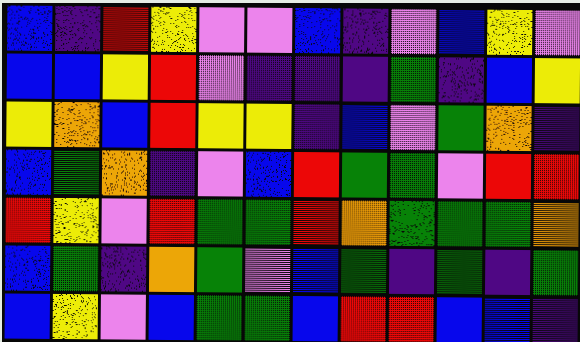[["blue", "indigo", "red", "yellow", "violet", "violet", "blue", "indigo", "violet", "blue", "yellow", "violet"], ["blue", "blue", "yellow", "red", "violet", "indigo", "indigo", "indigo", "green", "indigo", "blue", "yellow"], ["yellow", "orange", "blue", "red", "yellow", "yellow", "indigo", "blue", "violet", "green", "orange", "indigo"], ["blue", "green", "orange", "indigo", "violet", "blue", "red", "green", "green", "violet", "red", "red"], ["red", "yellow", "violet", "red", "green", "green", "red", "orange", "green", "green", "green", "orange"], ["blue", "green", "indigo", "orange", "green", "violet", "blue", "green", "indigo", "green", "indigo", "green"], ["blue", "yellow", "violet", "blue", "green", "green", "blue", "red", "red", "blue", "blue", "indigo"]]